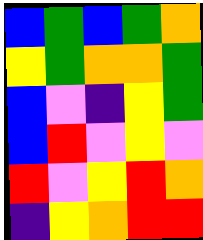[["blue", "green", "blue", "green", "orange"], ["yellow", "green", "orange", "orange", "green"], ["blue", "violet", "indigo", "yellow", "green"], ["blue", "red", "violet", "yellow", "violet"], ["red", "violet", "yellow", "red", "orange"], ["indigo", "yellow", "orange", "red", "red"]]